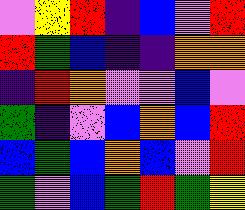[["violet", "yellow", "red", "indigo", "blue", "violet", "red"], ["red", "green", "blue", "indigo", "indigo", "orange", "orange"], ["indigo", "red", "orange", "violet", "violet", "blue", "violet"], ["green", "indigo", "violet", "blue", "orange", "blue", "red"], ["blue", "green", "blue", "orange", "blue", "violet", "red"], ["green", "violet", "blue", "green", "red", "green", "yellow"]]